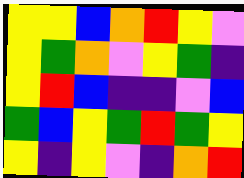[["yellow", "yellow", "blue", "orange", "red", "yellow", "violet"], ["yellow", "green", "orange", "violet", "yellow", "green", "indigo"], ["yellow", "red", "blue", "indigo", "indigo", "violet", "blue"], ["green", "blue", "yellow", "green", "red", "green", "yellow"], ["yellow", "indigo", "yellow", "violet", "indigo", "orange", "red"]]